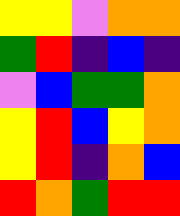[["yellow", "yellow", "violet", "orange", "orange"], ["green", "red", "indigo", "blue", "indigo"], ["violet", "blue", "green", "green", "orange"], ["yellow", "red", "blue", "yellow", "orange"], ["yellow", "red", "indigo", "orange", "blue"], ["red", "orange", "green", "red", "red"]]